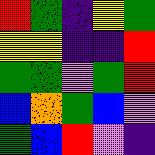[["red", "green", "indigo", "yellow", "green"], ["yellow", "yellow", "indigo", "indigo", "red"], ["green", "green", "violet", "green", "red"], ["blue", "orange", "green", "blue", "violet"], ["green", "blue", "red", "violet", "indigo"]]